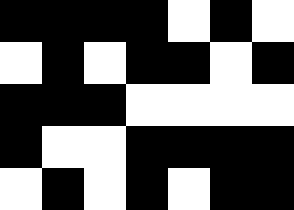[["black", "black", "black", "black", "white", "black", "white"], ["white", "black", "white", "black", "black", "white", "black"], ["black", "black", "black", "white", "white", "white", "white"], ["black", "white", "white", "black", "black", "black", "black"], ["white", "black", "white", "black", "white", "black", "black"]]